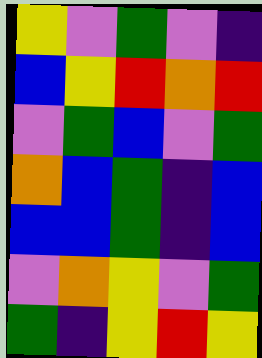[["yellow", "violet", "green", "violet", "indigo"], ["blue", "yellow", "red", "orange", "red"], ["violet", "green", "blue", "violet", "green"], ["orange", "blue", "green", "indigo", "blue"], ["blue", "blue", "green", "indigo", "blue"], ["violet", "orange", "yellow", "violet", "green"], ["green", "indigo", "yellow", "red", "yellow"]]